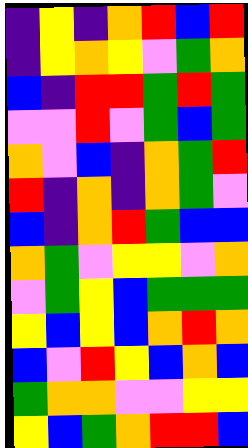[["indigo", "yellow", "indigo", "orange", "red", "blue", "red"], ["indigo", "yellow", "orange", "yellow", "violet", "green", "orange"], ["blue", "indigo", "red", "red", "green", "red", "green"], ["violet", "violet", "red", "violet", "green", "blue", "green"], ["orange", "violet", "blue", "indigo", "orange", "green", "red"], ["red", "indigo", "orange", "indigo", "orange", "green", "violet"], ["blue", "indigo", "orange", "red", "green", "blue", "blue"], ["orange", "green", "violet", "yellow", "yellow", "violet", "orange"], ["violet", "green", "yellow", "blue", "green", "green", "green"], ["yellow", "blue", "yellow", "blue", "orange", "red", "orange"], ["blue", "violet", "red", "yellow", "blue", "orange", "blue"], ["green", "orange", "orange", "violet", "violet", "yellow", "yellow"], ["yellow", "blue", "green", "orange", "red", "red", "blue"]]